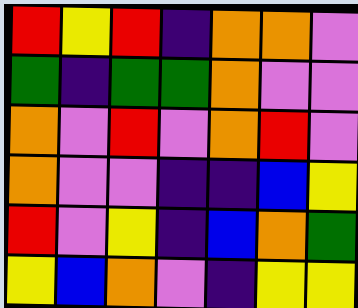[["red", "yellow", "red", "indigo", "orange", "orange", "violet"], ["green", "indigo", "green", "green", "orange", "violet", "violet"], ["orange", "violet", "red", "violet", "orange", "red", "violet"], ["orange", "violet", "violet", "indigo", "indigo", "blue", "yellow"], ["red", "violet", "yellow", "indigo", "blue", "orange", "green"], ["yellow", "blue", "orange", "violet", "indigo", "yellow", "yellow"]]